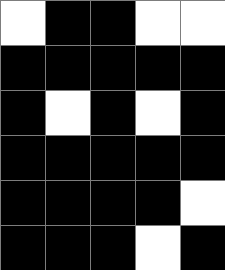[["white", "black", "black", "white", "white"], ["black", "black", "black", "black", "black"], ["black", "white", "black", "white", "black"], ["black", "black", "black", "black", "black"], ["black", "black", "black", "black", "white"], ["black", "black", "black", "white", "black"]]